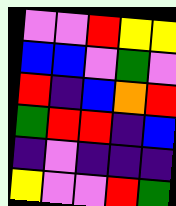[["violet", "violet", "red", "yellow", "yellow"], ["blue", "blue", "violet", "green", "violet"], ["red", "indigo", "blue", "orange", "red"], ["green", "red", "red", "indigo", "blue"], ["indigo", "violet", "indigo", "indigo", "indigo"], ["yellow", "violet", "violet", "red", "green"]]